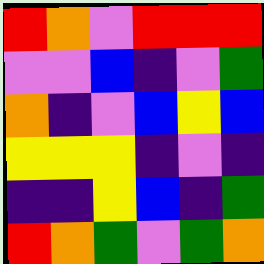[["red", "orange", "violet", "red", "red", "red"], ["violet", "violet", "blue", "indigo", "violet", "green"], ["orange", "indigo", "violet", "blue", "yellow", "blue"], ["yellow", "yellow", "yellow", "indigo", "violet", "indigo"], ["indigo", "indigo", "yellow", "blue", "indigo", "green"], ["red", "orange", "green", "violet", "green", "orange"]]